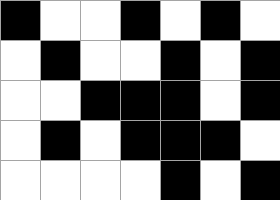[["black", "white", "white", "black", "white", "black", "white"], ["white", "black", "white", "white", "black", "white", "black"], ["white", "white", "black", "black", "black", "white", "black"], ["white", "black", "white", "black", "black", "black", "white"], ["white", "white", "white", "white", "black", "white", "black"]]